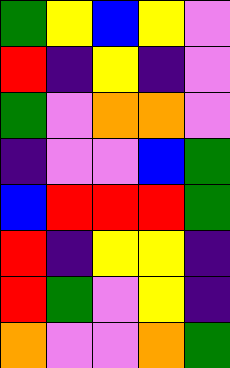[["green", "yellow", "blue", "yellow", "violet"], ["red", "indigo", "yellow", "indigo", "violet"], ["green", "violet", "orange", "orange", "violet"], ["indigo", "violet", "violet", "blue", "green"], ["blue", "red", "red", "red", "green"], ["red", "indigo", "yellow", "yellow", "indigo"], ["red", "green", "violet", "yellow", "indigo"], ["orange", "violet", "violet", "orange", "green"]]